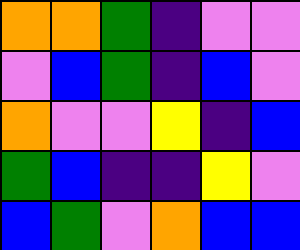[["orange", "orange", "green", "indigo", "violet", "violet"], ["violet", "blue", "green", "indigo", "blue", "violet"], ["orange", "violet", "violet", "yellow", "indigo", "blue"], ["green", "blue", "indigo", "indigo", "yellow", "violet"], ["blue", "green", "violet", "orange", "blue", "blue"]]